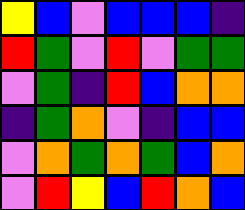[["yellow", "blue", "violet", "blue", "blue", "blue", "indigo"], ["red", "green", "violet", "red", "violet", "green", "green"], ["violet", "green", "indigo", "red", "blue", "orange", "orange"], ["indigo", "green", "orange", "violet", "indigo", "blue", "blue"], ["violet", "orange", "green", "orange", "green", "blue", "orange"], ["violet", "red", "yellow", "blue", "red", "orange", "blue"]]